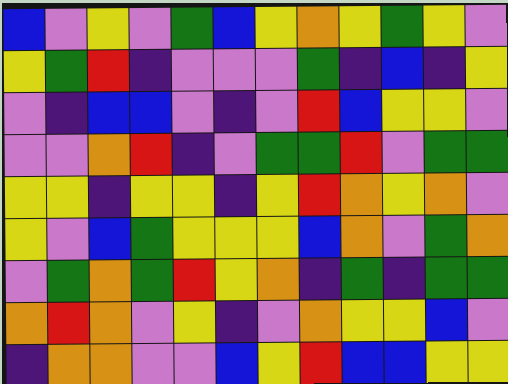[["blue", "violet", "yellow", "violet", "green", "blue", "yellow", "orange", "yellow", "green", "yellow", "violet"], ["yellow", "green", "red", "indigo", "violet", "violet", "violet", "green", "indigo", "blue", "indigo", "yellow"], ["violet", "indigo", "blue", "blue", "violet", "indigo", "violet", "red", "blue", "yellow", "yellow", "violet"], ["violet", "violet", "orange", "red", "indigo", "violet", "green", "green", "red", "violet", "green", "green"], ["yellow", "yellow", "indigo", "yellow", "yellow", "indigo", "yellow", "red", "orange", "yellow", "orange", "violet"], ["yellow", "violet", "blue", "green", "yellow", "yellow", "yellow", "blue", "orange", "violet", "green", "orange"], ["violet", "green", "orange", "green", "red", "yellow", "orange", "indigo", "green", "indigo", "green", "green"], ["orange", "red", "orange", "violet", "yellow", "indigo", "violet", "orange", "yellow", "yellow", "blue", "violet"], ["indigo", "orange", "orange", "violet", "violet", "blue", "yellow", "red", "blue", "blue", "yellow", "yellow"]]